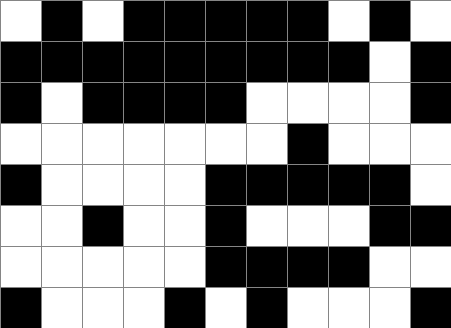[["white", "black", "white", "black", "black", "black", "black", "black", "white", "black", "white"], ["black", "black", "black", "black", "black", "black", "black", "black", "black", "white", "black"], ["black", "white", "black", "black", "black", "black", "white", "white", "white", "white", "black"], ["white", "white", "white", "white", "white", "white", "white", "black", "white", "white", "white"], ["black", "white", "white", "white", "white", "black", "black", "black", "black", "black", "white"], ["white", "white", "black", "white", "white", "black", "white", "white", "white", "black", "black"], ["white", "white", "white", "white", "white", "black", "black", "black", "black", "white", "white"], ["black", "white", "white", "white", "black", "white", "black", "white", "white", "white", "black"]]